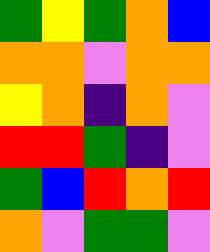[["green", "yellow", "green", "orange", "blue"], ["orange", "orange", "violet", "orange", "orange"], ["yellow", "orange", "indigo", "orange", "violet"], ["red", "red", "green", "indigo", "violet"], ["green", "blue", "red", "orange", "red"], ["orange", "violet", "green", "green", "violet"]]